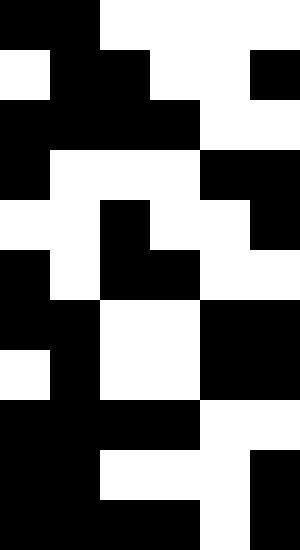[["black", "black", "white", "white", "white", "white"], ["white", "black", "black", "white", "white", "black"], ["black", "black", "black", "black", "white", "white"], ["black", "white", "white", "white", "black", "black"], ["white", "white", "black", "white", "white", "black"], ["black", "white", "black", "black", "white", "white"], ["black", "black", "white", "white", "black", "black"], ["white", "black", "white", "white", "black", "black"], ["black", "black", "black", "black", "white", "white"], ["black", "black", "white", "white", "white", "black"], ["black", "black", "black", "black", "white", "black"]]